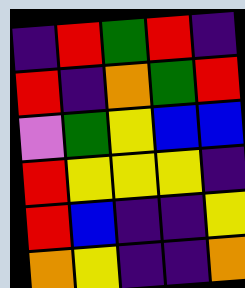[["indigo", "red", "green", "red", "indigo"], ["red", "indigo", "orange", "green", "red"], ["violet", "green", "yellow", "blue", "blue"], ["red", "yellow", "yellow", "yellow", "indigo"], ["red", "blue", "indigo", "indigo", "yellow"], ["orange", "yellow", "indigo", "indigo", "orange"]]